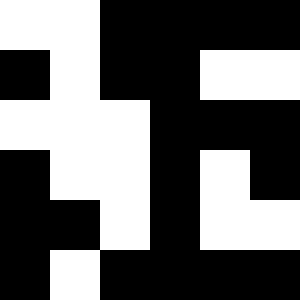[["white", "white", "black", "black", "black", "black"], ["black", "white", "black", "black", "white", "white"], ["white", "white", "white", "black", "black", "black"], ["black", "white", "white", "black", "white", "black"], ["black", "black", "white", "black", "white", "white"], ["black", "white", "black", "black", "black", "black"]]